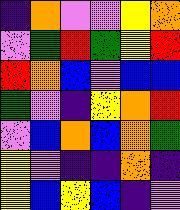[["indigo", "orange", "violet", "violet", "yellow", "orange"], ["violet", "green", "red", "green", "yellow", "red"], ["red", "orange", "blue", "violet", "blue", "blue"], ["green", "violet", "indigo", "yellow", "orange", "red"], ["violet", "blue", "orange", "blue", "orange", "green"], ["yellow", "violet", "indigo", "indigo", "orange", "indigo"], ["yellow", "blue", "yellow", "blue", "indigo", "violet"]]